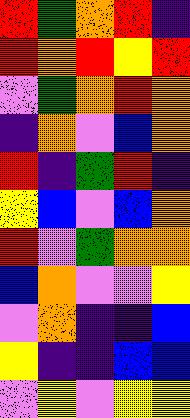[["red", "green", "orange", "red", "indigo"], ["red", "orange", "red", "yellow", "red"], ["violet", "green", "orange", "red", "orange"], ["indigo", "orange", "violet", "blue", "orange"], ["red", "indigo", "green", "red", "indigo"], ["yellow", "blue", "violet", "blue", "orange"], ["red", "violet", "green", "orange", "orange"], ["blue", "orange", "violet", "violet", "yellow"], ["violet", "orange", "indigo", "indigo", "blue"], ["yellow", "indigo", "indigo", "blue", "blue"], ["violet", "yellow", "violet", "yellow", "yellow"]]